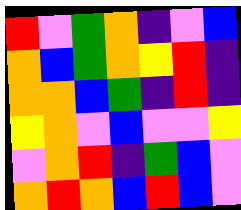[["red", "violet", "green", "orange", "indigo", "violet", "blue"], ["orange", "blue", "green", "orange", "yellow", "red", "indigo"], ["orange", "orange", "blue", "green", "indigo", "red", "indigo"], ["yellow", "orange", "violet", "blue", "violet", "violet", "yellow"], ["violet", "orange", "red", "indigo", "green", "blue", "violet"], ["orange", "red", "orange", "blue", "red", "blue", "violet"]]